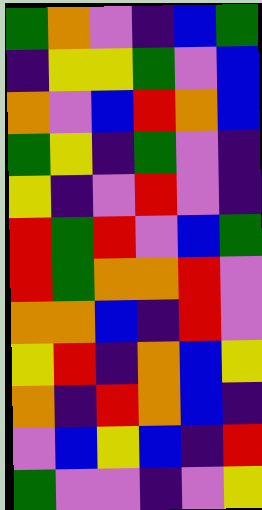[["green", "orange", "violet", "indigo", "blue", "green"], ["indigo", "yellow", "yellow", "green", "violet", "blue"], ["orange", "violet", "blue", "red", "orange", "blue"], ["green", "yellow", "indigo", "green", "violet", "indigo"], ["yellow", "indigo", "violet", "red", "violet", "indigo"], ["red", "green", "red", "violet", "blue", "green"], ["red", "green", "orange", "orange", "red", "violet"], ["orange", "orange", "blue", "indigo", "red", "violet"], ["yellow", "red", "indigo", "orange", "blue", "yellow"], ["orange", "indigo", "red", "orange", "blue", "indigo"], ["violet", "blue", "yellow", "blue", "indigo", "red"], ["green", "violet", "violet", "indigo", "violet", "yellow"]]